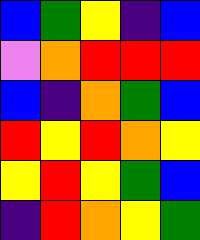[["blue", "green", "yellow", "indigo", "blue"], ["violet", "orange", "red", "red", "red"], ["blue", "indigo", "orange", "green", "blue"], ["red", "yellow", "red", "orange", "yellow"], ["yellow", "red", "yellow", "green", "blue"], ["indigo", "red", "orange", "yellow", "green"]]